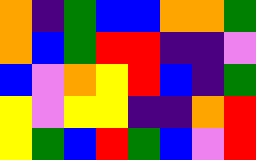[["orange", "indigo", "green", "blue", "blue", "orange", "orange", "green"], ["orange", "blue", "green", "red", "red", "indigo", "indigo", "violet"], ["blue", "violet", "orange", "yellow", "red", "blue", "indigo", "green"], ["yellow", "violet", "yellow", "yellow", "indigo", "indigo", "orange", "red"], ["yellow", "green", "blue", "red", "green", "blue", "violet", "red"]]